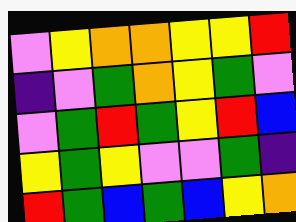[["violet", "yellow", "orange", "orange", "yellow", "yellow", "red"], ["indigo", "violet", "green", "orange", "yellow", "green", "violet"], ["violet", "green", "red", "green", "yellow", "red", "blue"], ["yellow", "green", "yellow", "violet", "violet", "green", "indigo"], ["red", "green", "blue", "green", "blue", "yellow", "orange"]]